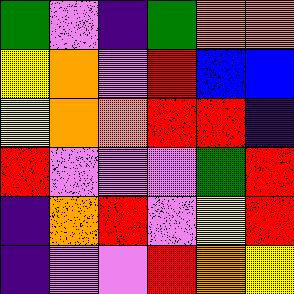[["green", "violet", "indigo", "green", "orange", "orange"], ["yellow", "orange", "violet", "red", "blue", "blue"], ["yellow", "orange", "orange", "red", "red", "indigo"], ["red", "violet", "violet", "violet", "green", "red"], ["indigo", "orange", "red", "violet", "yellow", "red"], ["indigo", "violet", "violet", "red", "orange", "yellow"]]